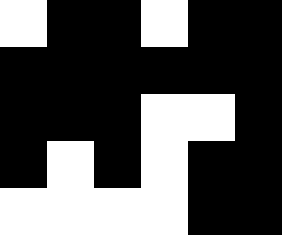[["white", "black", "black", "white", "black", "black"], ["black", "black", "black", "black", "black", "black"], ["black", "black", "black", "white", "white", "black"], ["black", "white", "black", "white", "black", "black"], ["white", "white", "white", "white", "black", "black"]]